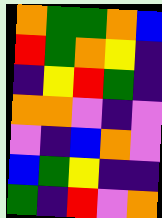[["orange", "green", "green", "orange", "blue"], ["red", "green", "orange", "yellow", "indigo"], ["indigo", "yellow", "red", "green", "indigo"], ["orange", "orange", "violet", "indigo", "violet"], ["violet", "indigo", "blue", "orange", "violet"], ["blue", "green", "yellow", "indigo", "indigo"], ["green", "indigo", "red", "violet", "orange"]]